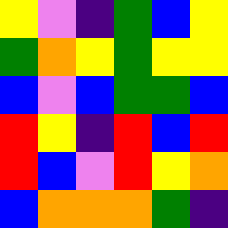[["yellow", "violet", "indigo", "green", "blue", "yellow"], ["green", "orange", "yellow", "green", "yellow", "yellow"], ["blue", "violet", "blue", "green", "green", "blue"], ["red", "yellow", "indigo", "red", "blue", "red"], ["red", "blue", "violet", "red", "yellow", "orange"], ["blue", "orange", "orange", "orange", "green", "indigo"]]